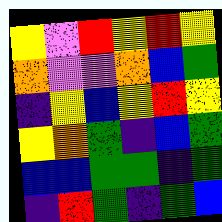[["yellow", "violet", "red", "yellow", "red", "yellow"], ["orange", "violet", "violet", "orange", "blue", "green"], ["indigo", "yellow", "blue", "yellow", "red", "yellow"], ["yellow", "orange", "green", "indigo", "blue", "green"], ["blue", "blue", "green", "green", "indigo", "green"], ["indigo", "red", "green", "indigo", "green", "blue"]]